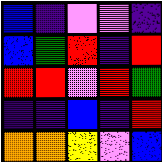[["blue", "indigo", "violet", "violet", "indigo"], ["blue", "green", "red", "indigo", "red"], ["red", "red", "violet", "red", "green"], ["indigo", "indigo", "blue", "indigo", "red"], ["orange", "orange", "yellow", "violet", "blue"]]